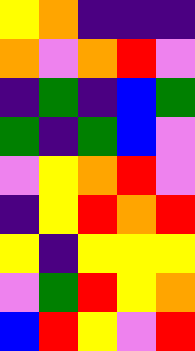[["yellow", "orange", "indigo", "indigo", "indigo"], ["orange", "violet", "orange", "red", "violet"], ["indigo", "green", "indigo", "blue", "green"], ["green", "indigo", "green", "blue", "violet"], ["violet", "yellow", "orange", "red", "violet"], ["indigo", "yellow", "red", "orange", "red"], ["yellow", "indigo", "yellow", "yellow", "yellow"], ["violet", "green", "red", "yellow", "orange"], ["blue", "red", "yellow", "violet", "red"]]